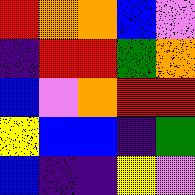[["red", "orange", "orange", "blue", "violet"], ["indigo", "red", "red", "green", "orange"], ["blue", "violet", "orange", "red", "red"], ["yellow", "blue", "blue", "indigo", "green"], ["blue", "indigo", "indigo", "yellow", "violet"]]